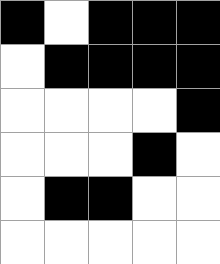[["black", "white", "black", "black", "black"], ["white", "black", "black", "black", "black"], ["white", "white", "white", "white", "black"], ["white", "white", "white", "black", "white"], ["white", "black", "black", "white", "white"], ["white", "white", "white", "white", "white"]]